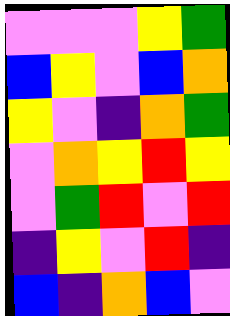[["violet", "violet", "violet", "yellow", "green"], ["blue", "yellow", "violet", "blue", "orange"], ["yellow", "violet", "indigo", "orange", "green"], ["violet", "orange", "yellow", "red", "yellow"], ["violet", "green", "red", "violet", "red"], ["indigo", "yellow", "violet", "red", "indigo"], ["blue", "indigo", "orange", "blue", "violet"]]